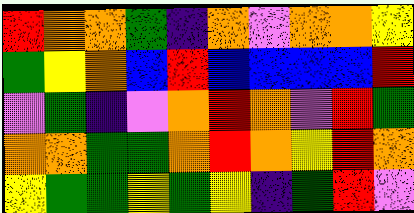[["red", "orange", "orange", "green", "indigo", "orange", "violet", "orange", "orange", "yellow"], ["green", "yellow", "orange", "blue", "red", "blue", "blue", "blue", "blue", "red"], ["violet", "green", "indigo", "violet", "orange", "red", "orange", "violet", "red", "green"], ["orange", "orange", "green", "green", "orange", "red", "orange", "yellow", "red", "orange"], ["yellow", "green", "green", "yellow", "green", "yellow", "indigo", "green", "red", "violet"]]